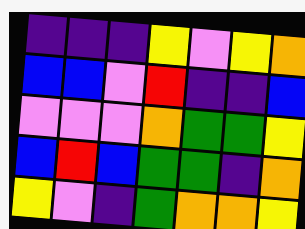[["indigo", "indigo", "indigo", "yellow", "violet", "yellow", "orange"], ["blue", "blue", "violet", "red", "indigo", "indigo", "blue"], ["violet", "violet", "violet", "orange", "green", "green", "yellow"], ["blue", "red", "blue", "green", "green", "indigo", "orange"], ["yellow", "violet", "indigo", "green", "orange", "orange", "yellow"]]